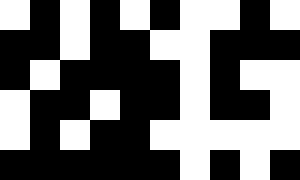[["white", "black", "white", "black", "white", "black", "white", "white", "black", "white"], ["black", "black", "white", "black", "black", "white", "white", "black", "black", "black"], ["black", "white", "black", "black", "black", "black", "white", "black", "white", "white"], ["white", "black", "black", "white", "black", "black", "white", "black", "black", "white"], ["white", "black", "white", "black", "black", "white", "white", "white", "white", "white"], ["black", "black", "black", "black", "black", "black", "white", "black", "white", "black"]]